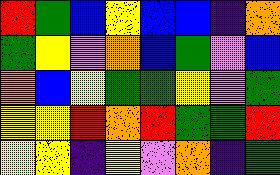[["red", "green", "blue", "yellow", "blue", "blue", "indigo", "orange"], ["green", "yellow", "violet", "orange", "blue", "green", "violet", "blue"], ["orange", "blue", "yellow", "green", "green", "yellow", "violet", "green"], ["yellow", "yellow", "red", "orange", "red", "green", "green", "red"], ["yellow", "yellow", "indigo", "yellow", "violet", "orange", "indigo", "green"]]